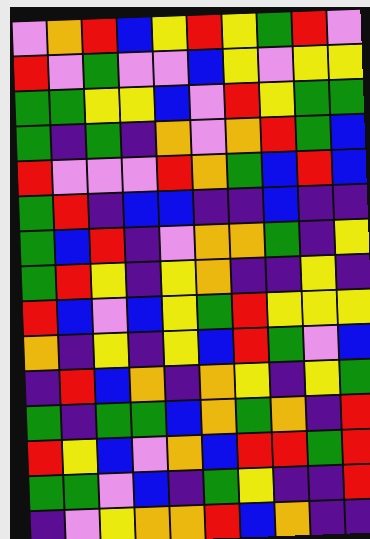[["violet", "orange", "red", "blue", "yellow", "red", "yellow", "green", "red", "violet"], ["red", "violet", "green", "violet", "violet", "blue", "yellow", "violet", "yellow", "yellow"], ["green", "green", "yellow", "yellow", "blue", "violet", "red", "yellow", "green", "green"], ["green", "indigo", "green", "indigo", "orange", "violet", "orange", "red", "green", "blue"], ["red", "violet", "violet", "violet", "red", "orange", "green", "blue", "red", "blue"], ["green", "red", "indigo", "blue", "blue", "indigo", "indigo", "blue", "indigo", "indigo"], ["green", "blue", "red", "indigo", "violet", "orange", "orange", "green", "indigo", "yellow"], ["green", "red", "yellow", "indigo", "yellow", "orange", "indigo", "indigo", "yellow", "indigo"], ["red", "blue", "violet", "blue", "yellow", "green", "red", "yellow", "yellow", "yellow"], ["orange", "indigo", "yellow", "indigo", "yellow", "blue", "red", "green", "violet", "blue"], ["indigo", "red", "blue", "orange", "indigo", "orange", "yellow", "indigo", "yellow", "green"], ["green", "indigo", "green", "green", "blue", "orange", "green", "orange", "indigo", "red"], ["red", "yellow", "blue", "violet", "orange", "blue", "red", "red", "green", "red"], ["green", "green", "violet", "blue", "indigo", "green", "yellow", "indigo", "indigo", "red"], ["indigo", "violet", "yellow", "orange", "orange", "red", "blue", "orange", "indigo", "indigo"]]